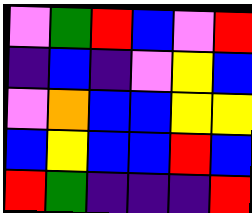[["violet", "green", "red", "blue", "violet", "red"], ["indigo", "blue", "indigo", "violet", "yellow", "blue"], ["violet", "orange", "blue", "blue", "yellow", "yellow"], ["blue", "yellow", "blue", "blue", "red", "blue"], ["red", "green", "indigo", "indigo", "indigo", "red"]]